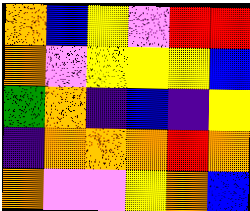[["orange", "blue", "yellow", "violet", "red", "red"], ["orange", "violet", "yellow", "yellow", "yellow", "blue"], ["green", "orange", "indigo", "blue", "indigo", "yellow"], ["indigo", "orange", "orange", "orange", "red", "orange"], ["orange", "violet", "violet", "yellow", "orange", "blue"]]